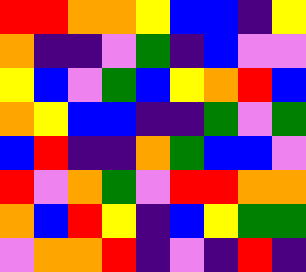[["red", "red", "orange", "orange", "yellow", "blue", "blue", "indigo", "yellow"], ["orange", "indigo", "indigo", "violet", "green", "indigo", "blue", "violet", "violet"], ["yellow", "blue", "violet", "green", "blue", "yellow", "orange", "red", "blue"], ["orange", "yellow", "blue", "blue", "indigo", "indigo", "green", "violet", "green"], ["blue", "red", "indigo", "indigo", "orange", "green", "blue", "blue", "violet"], ["red", "violet", "orange", "green", "violet", "red", "red", "orange", "orange"], ["orange", "blue", "red", "yellow", "indigo", "blue", "yellow", "green", "green"], ["violet", "orange", "orange", "red", "indigo", "violet", "indigo", "red", "indigo"]]